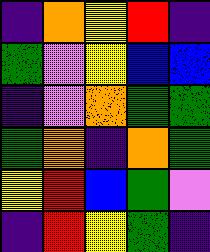[["indigo", "orange", "yellow", "red", "indigo"], ["green", "violet", "yellow", "blue", "blue"], ["indigo", "violet", "orange", "green", "green"], ["green", "orange", "indigo", "orange", "green"], ["yellow", "red", "blue", "green", "violet"], ["indigo", "red", "yellow", "green", "indigo"]]